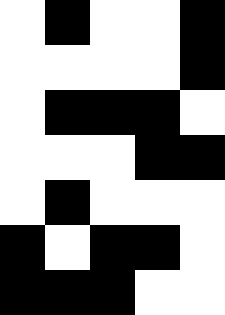[["white", "black", "white", "white", "black"], ["white", "white", "white", "white", "black"], ["white", "black", "black", "black", "white"], ["white", "white", "white", "black", "black"], ["white", "black", "white", "white", "white"], ["black", "white", "black", "black", "white"], ["black", "black", "black", "white", "white"]]